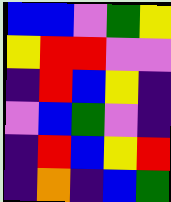[["blue", "blue", "violet", "green", "yellow"], ["yellow", "red", "red", "violet", "violet"], ["indigo", "red", "blue", "yellow", "indigo"], ["violet", "blue", "green", "violet", "indigo"], ["indigo", "red", "blue", "yellow", "red"], ["indigo", "orange", "indigo", "blue", "green"]]